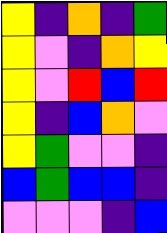[["yellow", "indigo", "orange", "indigo", "green"], ["yellow", "violet", "indigo", "orange", "yellow"], ["yellow", "violet", "red", "blue", "red"], ["yellow", "indigo", "blue", "orange", "violet"], ["yellow", "green", "violet", "violet", "indigo"], ["blue", "green", "blue", "blue", "indigo"], ["violet", "violet", "violet", "indigo", "blue"]]